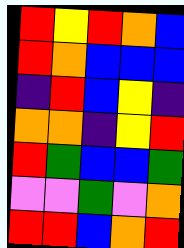[["red", "yellow", "red", "orange", "blue"], ["red", "orange", "blue", "blue", "blue"], ["indigo", "red", "blue", "yellow", "indigo"], ["orange", "orange", "indigo", "yellow", "red"], ["red", "green", "blue", "blue", "green"], ["violet", "violet", "green", "violet", "orange"], ["red", "red", "blue", "orange", "red"]]